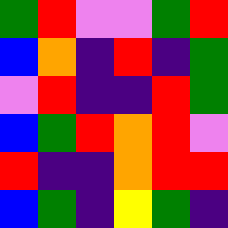[["green", "red", "violet", "violet", "green", "red"], ["blue", "orange", "indigo", "red", "indigo", "green"], ["violet", "red", "indigo", "indigo", "red", "green"], ["blue", "green", "red", "orange", "red", "violet"], ["red", "indigo", "indigo", "orange", "red", "red"], ["blue", "green", "indigo", "yellow", "green", "indigo"]]